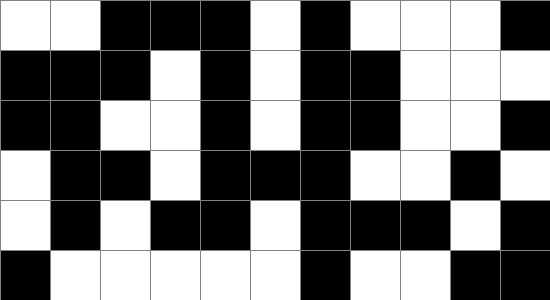[["white", "white", "black", "black", "black", "white", "black", "white", "white", "white", "black"], ["black", "black", "black", "white", "black", "white", "black", "black", "white", "white", "white"], ["black", "black", "white", "white", "black", "white", "black", "black", "white", "white", "black"], ["white", "black", "black", "white", "black", "black", "black", "white", "white", "black", "white"], ["white", "black", "white", "black", "black", "white", "black", "black", "black", "white", "black"], ["black", "white", "white", "white", "white", "white", "black", "white", "white", "black", "black"]]